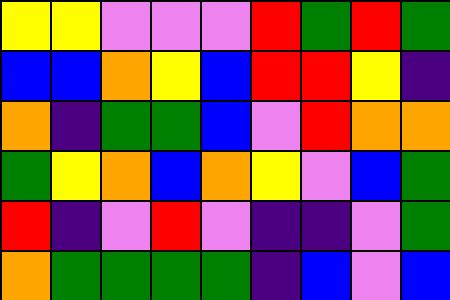[["yellow", "yellow", "violet", "violet", "violet", "red", "green", "red", "green"], ["blue", "blue", "orange", "yellow", "blue", "red", "red", "yellow", "indigo"], ["orange", "indigo", "green", "green", "blue", "violet", "red", "orange", "orange"], ["green", "yellow", "orange", "blue", "orange", "yellow", "violet", "blue", "green"], ["red", "indigo", "violet", "red", "violet", "indigo", "indigo", "violet", "green"], ["orange", "green", "green", "green", "green", "indigo", "blue", "violet", "blue"]]